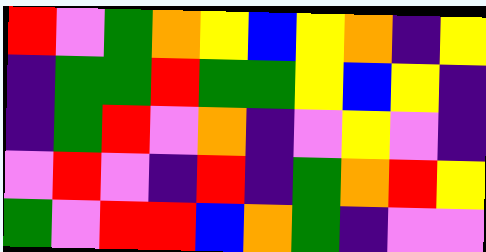[["red", "violet", "green", "orange", "yellow", "blue", "yellow", "orange", "indigo", "yellow"], ["indigo", "green", "green", "red", "green", "green", "yellow", "blue", "yellow", "indigo"], ["indigo", "green", "red", "violet", "orange", "indigo", "violet", "yellow", "violet", "indigo"], ["violet", "red", "violet", "indigo", "red", "indigo", "green", "orange", "red", "yellow"], ["green", "violet", "red", "red", "blue", "orange", "green", "indigo", "violet", "violet"]]